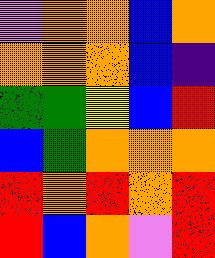[["violet", "orange", "orange", "blue", "orange"], ["orange", "orange", "orange", "blue", "indigo"], ["green", "green", "yellow", "blue", "red"], ["blue", "green", "orange", "orange", "orange"], ["red", "orange", "red", "orange", "red"], ["red", "blue", "orange", "violet", "red"]]